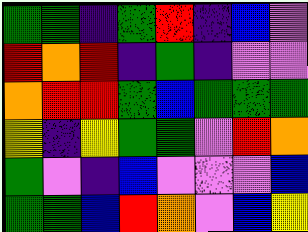[["green", "green", "indigo", "green", "red", "indigo", "blue", "violet"], ["red", "orange", "red", "indigo", "green", "indigo", "violet", "violet"], ["orange", "red", "red", "green", "blue", "green", "green", "green"], ["yellow", "indigo", "yellow", "green", "green", "violet", "red", "orange"], ["green", "violet", "indigo", "blue", "violet", "violet", "violet", "blue"], ["green", "green", "blue", "red", "orange", "violet", "blue", "yellow"]]